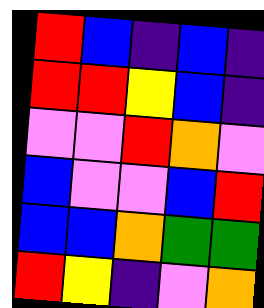[["red", "blue", "indigo", "blue", "indigo"], ["red", "red", "yellow", "blue", "indigo"], ["violet", "violet", "red", "orange", "violet"], ["blue", "violet", "violet", "blue", "red"], ["blue", "blue", "orange", "green", "green"], ["red", "yellow", "indigo", "violet", "orange"]]